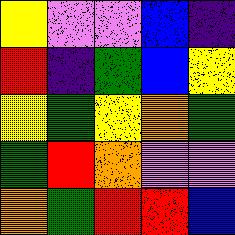[["yellow", "violet", "violet", "blue", "indigo"], ["red", "indigo", "green", "blue", "yellow"], ["yellow", "green", "yellow", "orange", "green"], ["green", "red", "orange", "violet", "violet"], ["orange", "green", "red", "red", "blue"]]